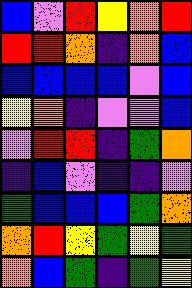[["blue", "violet", "red", "yellow", "orange", "red"], ["red", "red", "orange", "indigo", "orange", "blue"], ["blue", "blue", "blue", "blue", "violet", "blue"], ["yellow", "orange", "indigo", "violet", "violet", "blue"], ["violet", "red", "red", "indigo", "green", "orange"], ["indigo", "blue", "violet", "indigo", "indigo", "violet"], ["green", "blue", "blue", "blue", "green", "orange"], ["orange", "red", "yellow", "green", "yellow", "green"], ["orange", "blue", "green", "indigo", "green", "yellow"]]